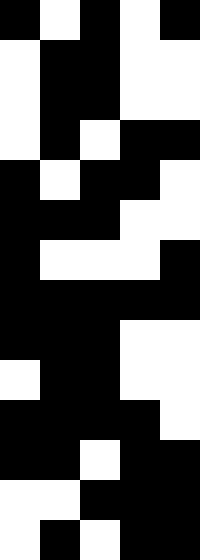[["black", "white", "black", "white", "black"], ["white", "black", "black", "white", "white"], ["white", "black", "black", "white", "white"], ["white", "black", "white", "black", "black"], ["black", "white", "black", "black", "white"], ["black", "black", "black", "white", "white"], ["black", "white", "white", "white", "black"], ["black", "black", "black", "black", "black"], ["black", "black", "black", "white", "white"], ["white", "black", "black", "white", "white"], ["black", "black", "black", "black", "white"], ["black", "black", "white", "black", "black"], ["white", "white", "black", "black", "black"], ["white", "black", "white", "black", "black"]]